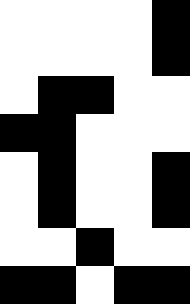[["white", "white", "white", "white", "black"], ["white", "white", "white", "white", "black"], ["white", "black", "black", "white", "white"], ["black", "black", "white", "white", "white"], ["white", "black", "white", "white", "black"], ["white", "black", "white", "white", "black"], ["white", "white", "black", "white", "white"], ["black", "black", "white", "black", "black"]]